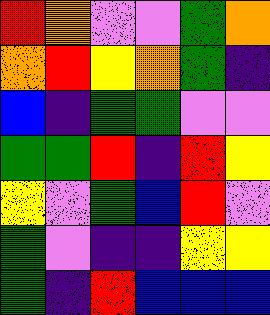[["red", "orange", "violet", "violet", "green", "orange"], ["orange", "red", "yellow", "orange", "green", "indigo"], ["blue", "indigo", "green", "green", "violet", "violet"], ["green", "green", "red", "indigo", "red", "yellow"], ["yellow", "violet", "green", "blue", "red", "violet"], ["green", "violet", "indigo", "indigo", "yellow", "yellow"], ["green", "indigo", "red", "blue", "blue", "blue"]]